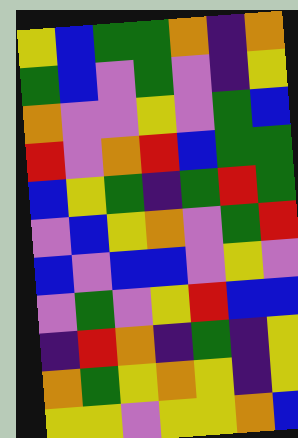[["yellow", "blue", "green", "green", "orange", "indigo", "orange"], ["green", "blue", "violet", "green", "violet", "indigo", "yellow"], ["orange", "violet", "violet", "yellow", "violet", "green", "blue"], ["red", "violet", "orange", "red", "blue", "green", "green"], ["blue", "yellow", "green", "indigo", "green", "red", "green"], ["violet", "blue", "yellow", "orange", "violet", "green", "red"], ["blue", "violet", "blue", "blue", "violet", "yellow", "violet"], ["violet", "green", "violet", "yellow", "red", "blue", "blue"], ["indigo", "red", "orange", "indigo", "green", "indigo", "yellow"], ["orange", "green", "yellow", "orange", "yellow", "indigo", "yellow"], ["yellow", "yellow", "violet", "yellow", "yellow", "orange", "blue"]]